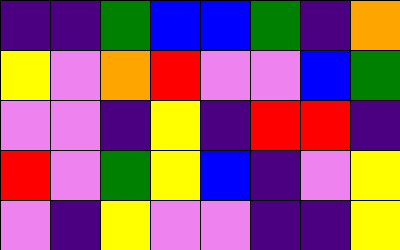[["indigo", "indigo", "green", "blue", "blue", "green", "indigo", "orange"], ["yellow", "violet", "orange", "red", "violet", "violet", "blue", "green"], ["violet", "violet", "indigo", "yellow", "indigo", "red", "red", "indigo"], ["red", "violet", "green", "yellow", "blue", "indigo", "violet", "yellow"], ["violet", "indigo", "yellow", "violet", "violet", "indigo", "indigo", "yellow"]]